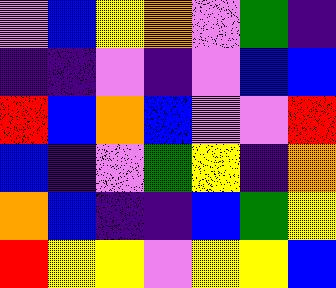[["violet", "blue", "yellow", "orange", "violet", "green", "indigo"], ["indigo", "indigo", "violet", "indigo", "violet", "blue", "blue"], ["red", "blue", "orange", "blue", "violet", "violet", "red"], ["blue", "indigo", "violet", "green", "yellow", "indigo", "orange"], ["orange", "blue", "indigo", "indigo", "blue", "green", "yellow"], ["red", "yellow", "yellow", "violet", "yellow", "yellow", "blue"]]